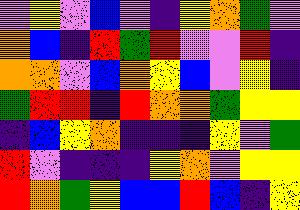[["violet", "yellow", "violet", "blue", "violet", "indigo", "yellow", "orange", "green", "violet"], ["orange", "blue", "indigo", "red", "green", "red", "violet", "violet", "red", "indigo"], ["orange", "orange", "violet", "blue", "orange", "yellow", "blue", "violet", "yellow", "indigo"], ["green", "red", "red", "indigo", "red", "orange", "orange", "green", "yellow", "yellow"], ["indigo", "blue", "yellow", "orange", "indigo", "indigo", "indigo", "yellow", "violet", "green"], ["red", "violet", "indigo", "indigo", "indigo", "yellow", "orange", "violet", "yellow", "yellow"], ["red", "orange", "green", "yellow", "blue", "blue", "red", "blue", "indigo", "yellow"]]